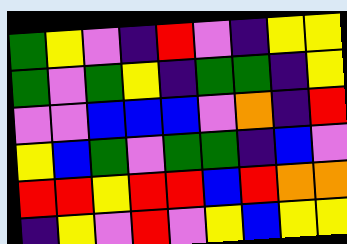[["green", "yellow", "violet", "indigo", "red", "violet", "indigo", "yellow", "yellow"], ["green", "violet", "green", "yellow", "indigo", "green", "green", "indigo", "yellow"], ["violet", "violet", "blue", "blue", "blue", "violet", "orange", "indigo", "red"], ["yellow", "blue", "green", "violet", "green", "green", "indigo", "blue", "violet"], ["red", "red", "yellow", "red", "red", "blue", "red", "orange", "orange"], ["indigo", "yellow", "violet", "red", "violet", "yellow", "blue", "yellow", "yellow"]]